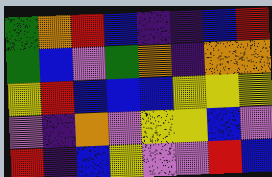[["green", "orange", "red", "blue", "indigo", "indigo", "blue", "red"], ["green", "blue", "violet", "green", "orange", "indigo", "orange", "orange"], ["yellow", "red", "blue", "blue", "blue", "yellow", "yellow", "yellow"], ["violet", "indigo", "orange", "violet", "yellow", "yellow", "blue", "violet"], ["red", "indigo", "blue", "yellow", "violet", "violet", "red", "blue"]]